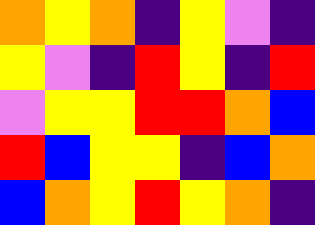[["orange", "yellow", "orange", "indigo", "yellow", "violet", "indigo"], ["yellow", "violet", "indigo", "red", "yellow", "indigo", "red"], ["violet", "yellow", "yellow", "red", "red", "orange", "blue"], ["red", "blue", "yellow", "yellow", "indigo", "blue", "orange"], ["blue", "orange", "yellow", "red", "yellow", "orange", "indigo"]]